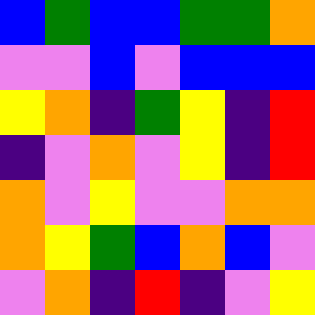[["blue", "green", "blue", "blue", "green", "green", "orange"], ["violet", "violet", "blue", "violet", "blue", "blue", "blue"], ["yellow", "orange", "indigo", "green", "yellow", "indigo", "red"], ["indigo", "violet", "orange", "violet", "yellow", "indigo", "red"], ["orange", "violet", "yellow", "violet", "violet", "orange", "orange"], ["orange", "yellow", "green", "blue", "orange", "blue", "violet"], ["violet", "orange", "indigo", "red", "indigo", "violet", "yellow"]]